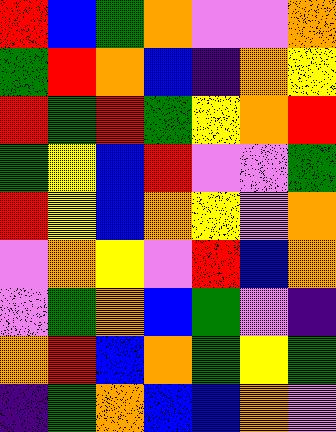[["red", "blue", "green", "orange", "violet", "violet", "orange"], ["green", "red", "orange", "blue", "indigo", "orange", "yellow"], ["red", "green", "red", "green", "yellow", "orange", "red"], ["green", "yellow", "blue", "red", "violet", "violet", "green"], ["red", "yellow", "blue", "orange", "yellow", "violet", "orange"], ["violet", "orange", "yellow", "violet", "red", "blue", "orange"], ["violet", "green", "orange", "blue", "green", "violet", "indigo"], ["orange", "red", "blue", "orange", "green", "yellow", "green"], ["indigo", "green", "orange", "blue", "blue", "orange", "violet"]]